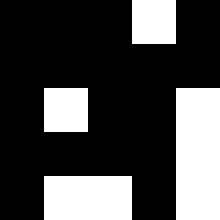[["black", "black", "black", "white", "black"], ["black", "black", "black", "black", "black"], ["black", "white", "black", "black", "white"], ["black", "black", "black", "black", "white"], ["black", "white", "white", "black", "white"]]